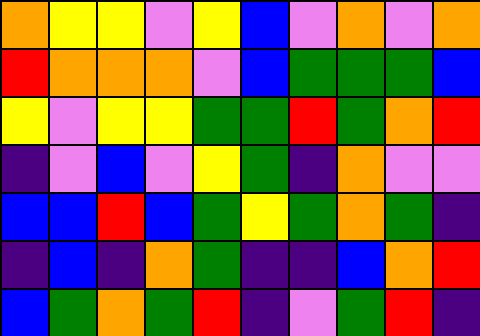[["orange", "yellow", "yellow", "violet", "yellow", "blue", "violet", "orange", "violet", "orange"], ["red", "orange", "orange", "orange", "violet", "blue", "green", "green", "green", "blue"], ["yellow", "violet", "yellow", "yellow", "green", "green", "red", "green", "orange", "red"], ["indigo", "violet", "blue", "violet", "yellow", "green", "indigo", "orange", "violet", "violet"], ["blue", "blue", "red", "blue", "green", "yellow", "green", "orange", "green", "indigo"], ["indigo", "blue", "indigo", "orange", "green", "indigo", "indigo", "blue", "orange", "red"], ["blue", "green", "orange", "green", "red", "indigo", "violet", "green", "red", "indigo"]]